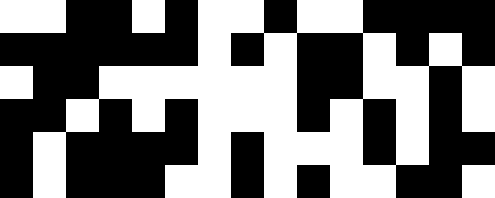[["white", "white", "black", "black", "white", "black", "white", "white", "black", "white", "white", "black", "black", "black", "black"], ["black", "black", "black", "black", "black", "black", "white", "black", "white", "black", "black", "white", "black", "white", "black"], ["white", "black", "black", "white", "white", "white", "white", "white", "white", "black", "black", "white", "white", "black", "white"], ["black", "black", "white", "black", "white", "black", "white", "white", "white", "black", "white", "black", "white", "black", "white"], ["black", "white", "black", "black", "black", "black", "white", "black", "white", "white", "white", "black", "white", "black", "black"], ["black", "white", "black", "black", "black", "white", "white", "black", "white", "black", "white", "white", "black", "black", "white"]]